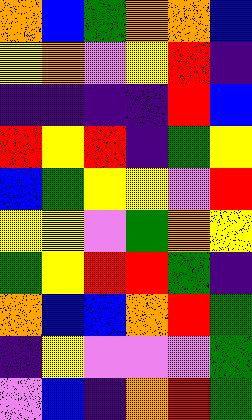[["orange", "blue", "green", "orange", "orange", "blue"], ["yellow", "orange", "violet", "yellow", "red", "indigo"], ["indigo", "indigo", "indigo", "indigo", "red", "blue"], ["red", "yellow", "red", "indigo", "green", "yellow"], ["blue", "green", "yellow", "yellow", "violet", "red"], ["yellow", "yellow", "violet", "green", "orange", "yellow"], ["green", "yellow", "red", "red", "green", "indigo"], ["orange", "blue", "blue", "orange", "red", "green"], ["indigo", "yellow", "violet", "violet", "violet", "green"], ["violet", "blue", "indigo", "orange", "red", "green"]]